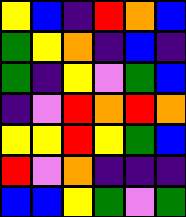[["yellow", "blue", "indigo", "red", "orange", "blue"], ["green", "yellow", "orange", "indigo", "blue", "indigo"], ["green", "indigo", "yellow", "violet", "green", "blue"], ["indigo", "violet", "red", "orange", "red", "orange"], ["yellow", "yellow", "red", "yellow", "green", "blue"], ["red", "violet", "orange", "indigo", "indigo", "indigo"], ["blue", "blue", "yellow", "green", "violet", "green"]]